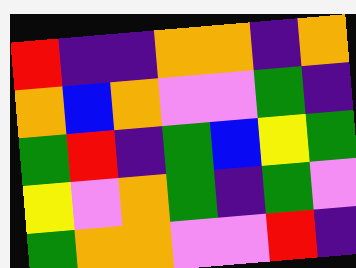[["red", "indigo", "indigo", "orange", "orange", "indigo", "orange"], ["orange", "blue", "orange", "violet", "violet", "green", "indigo"], ["green", "red", "indigo", "green", "blue", "yellow", "green"], ["yellow", "violet", "orange", "green", "indigo", "green", "violet"], ["green", "orange", "orange", "violet", "violet", "red", "indigo"]]